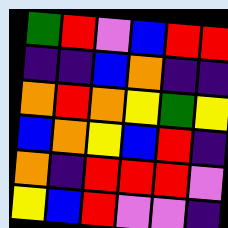[["green", "red", "violet", "blue", "red", "red"], ["indigo", "indigo", "blue", "orange", "indigo", "indigo"], ["orange", "red", "orange", "yellow", "green", "yellow"], ["blue", "orange", "yellow", "blue", "red", "indigo"], ["orange", "indigo", "red", "red", "red", "violet"], ["yellow", "blue", "red", "violet", "violet", "indigo"]]